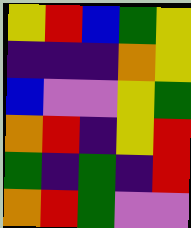[["yellow", "red", "blue", "green", "yellow"], ["indigo", "indigo", "indigo", "orange", "yellow"], ["blue", "violet", "violet", "yellow", "green"], ["orange", "red", "indigo", "yellow", "red"], ["green", "indigo", "green", "indigo", "red"], ["orange", "red", "green", "violet", "violet"]]